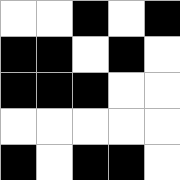[["white", "white", "black", "white", "black"], ["black", "black", "white", "black", "white"], ["black", "black", "black", "white", "white"], ["white", "white", "white", "white", "white"], ["black", "white", "black", "black", "white"]]